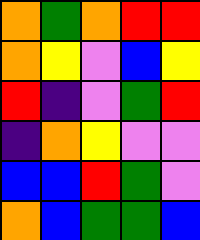[["orange", "green", "orange", "red", "red"], ["orange", "yellow", "violet", "blue", "yellow"], ["red", "indigo", "violet", "green", "red"], ["indigo", "orange", "yellow", "violet", "violet"], ["blue", "blue", "red", "green", "violet"], ["orange", "blue", "green", "green", "blue"]]